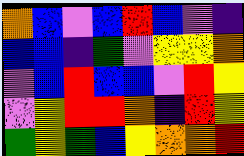[["orange", "blue", "violet", "blue", "red", "blue", "violet", "indigo"], ["blue", "blue", "indigo", "green", "violet", "yellow", "yellow", "orange"], ["violet", "blue", "red", "blue", "blue", "violet", "red", "yellow"], ["violet", "yellow", "red", "red", "orange", "indigo", "red", "yellow"], ["green", "yellow", "green", "blue", "yellow", "orange", "orange", "red"]]